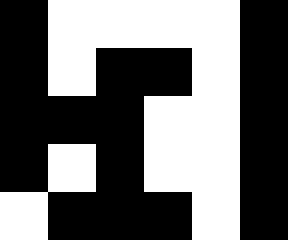[["black", "white", "white", "white", "white", "black"], ["black", "white", "black", "black", "white", "black"], ["black", "black", "black", "white", "white", "black"], ["black", "white", "black", "white", "white", "black"], ["white", "black", "black", "black", "white", "black"]]